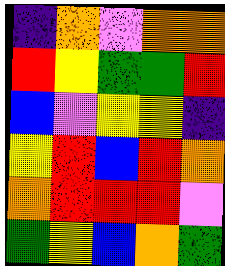[["indigo", "orange", "violet", "orange", "orange"], ["red", "yellow", "green", "green", "red"], ["blue", "violet", "yellow", "yellow", "indigo"], ["yellow", "red", "blue", "red", "orange"], ["orange", "red", "red", "red", "violet"], ["green", "yellow", "blue", "orange", "green"]]